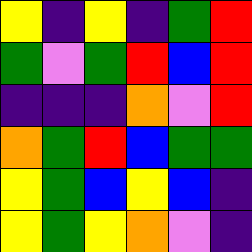[["yellow", "indigo", "yellow", "indigo", "green", "red"], ["green", "violet", "green", "red", "blue", "red"], ["indigo", "indigo", "indigo", "orange", "violet", "red"], ["orange", "green", "red", "blue", "green", "green"], ["yellow", "green", "blue", "yellow", "blue", "indigo"], ["yellow", "green", "yellow", "orange", "violet", "indigo"]]